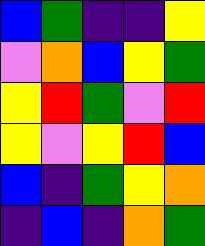[["blue", "green", "indigo", "indigo", "yellow"], ["violet", "orange", "blue", "yellow", "green"], ["yellow", "red", "green", "violet", "red"], ["yellow", "violet", "yellow", "red", "blue"], ["blue", "indigo", "green", "yellow", "orange"], ["indigo", "blue", "indigo", "orange", "green"]]